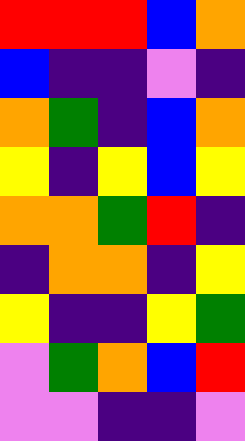[["red", "red", "red", "blue", "orange"], ["blue", "indigo", "indigo", "violet", "indigo"], ["orange", "green", "indigo", "blue", "orange"], ["yellow", "indigo", "yellow", "blue", "yellow"], ["orange", "orange", "green", "red", "indigo"], ["indigo", "orange", "orange", "indigo", "yellow"], ["yellow", "indigo", "indigo", "yellow", "green"], ["violet", "green", "orange", "blue", "red"], ["violet", "violet", "indigo", "indigo", "violet"]]